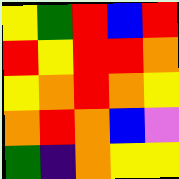[["yellow", "green", "red", "blue", "red"], ["red", "yellow", "red", "red", "orange"], ["yellow", "orange", "red", "orange", "yellow"], ["orange", "red", "orange", "blue", "violet"], ["green", "indigo", "orange", "yellow", "yellow"]]